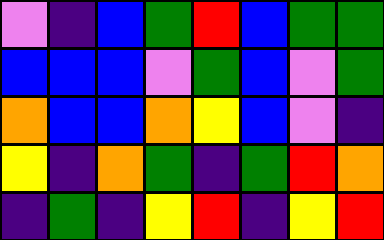[["violet", "indigo", "blue", "green", "red", "blue", "green", "green"], ["blue", "blue", "blue", "violet", "green", "blue", "violet", "green"], ["orange", "blue", "blue", "orange", "yellow", "blue", "violet", "indigo"], ["yellow", "indigo", "orange", "green", "indigo", "green", "red", "orange"], ["indigo", "green", "indigo", "yellow", "red", "indigo", "yellow", "red"]]